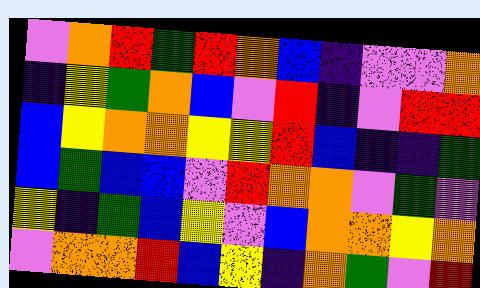[["violet", "orange", "red", "green", "red", "orange", "blue", "indigo", "violet", "violet", "orange"], ["indigo", "yellow", "green", "orange", "blue", "violet", "red", "indigo", "violet", "red", "red"], ["blue", "yellow", "orange", "orange", "yellow", "yellow", "red", "blue", "indigo", "indigo", "green"], ["blue", "green", "blue", "blue", "violet", "red", "orange", "orange", "violet", "green", "violet"], ["yellow", "indigo", "green", "blue", "yellow", "violet", "blue", "orange", "orange", "yellow", "orange"], ["violet", "orange", "orange", "red", "blue", "yellow", "indigo", "orange", "green", "violet", "red"]]